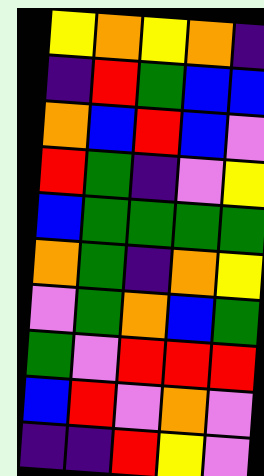[["yellow", "orange", "yellow", "orange", "indigo"], ["indigo", "red", "green", "blue", "blue"], ["orange", "blue", "red", "blue", "violet"], ["red", "green", "indigo", "violet", "yellow"], ["blue", "green", "green", "green", "green"], ["orange", "green", "indigo", "orange", "yellow"], ["violet", "green", "orange", "blue", "green"], ["green", "violet", "red", "red", "red"], ["blue", "red", "violet", "orange", "violet"], ["indigo", "indigo", "red", "yellow", "violet"]]